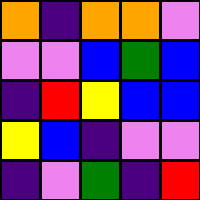[["orange", "indigo", "orange", "orange", "violet"], ["violet", "violet", "blue", "green", "blue"], ["indigo", "red", "yellow", "blue", "blue"], ["yellow", "blue", "indigo", "violet", "violet"], ["indigo", "violet", "green", "indigo", "red"]]